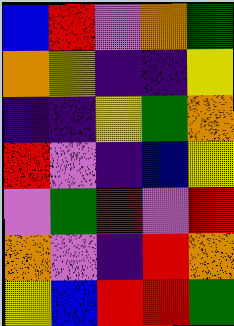[["blue", "red", "violet", "orange", "green"], ["orange", "yellow", "indigo", "indigo", "yellow"], ["indigo", "indigo", "yellow", "green", "orange"], ["red", "violet", "indigo", "blue", "yellow"], ["violet", "green", "red", "violet", "red"], ["orange", "violet", "indigo", "red", "orange"], ["yellow", "blue", "red", "red", "green"]]